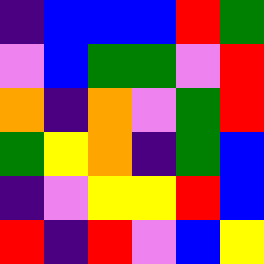[["indigo", "blue", "blue", "blue", "red", "green"], ["violet", "blue", "green", "green", "violet", "red"], ["orange", "indigo", "orange", "violet", "green", "red"], ["green", "yellow", "orange", "indigo", "green", "blue"], ["indigo", "violet", "yellow", "yellow", "red", "blue"], ["red", "indigo", "red", "violet", "blue", "yellow"]]